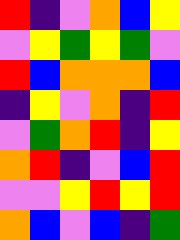[["red", "indigo", "violet", "orange", "blue", "yellow"], ["violet", "yellow", "green", "yellow", "green", "violet"], ["red", "blue", "orange", "orange", "orange", "blue"], ["indigo", "yellow", "violet", "orange", "indigo", "red"], ["violet", "green", "orange", "red", "indigo", "yellow"], ["orange", "red", "indigo", "violet", "blue", "red"], ["violet", "violet", "yellow", "red", "yellow", "red"], ["orange", "blue", "violet", "blue", "indigo", "green"]]